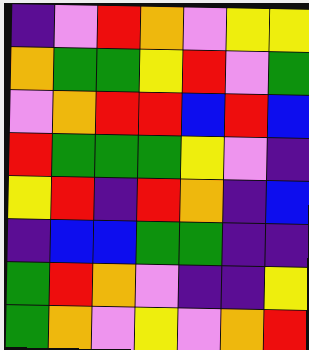[["indigo", "violet", "red", "orange", "violet", "yellow", "yellow"], ["orange", "green", "green", "yellow", "red", "violet", "green"], ["violet", "orange", "red", "red", "blue", "red", "blue"], ["red", "green", "green", "green", "yellow", "violet", "indigo"], ["yellow", "red", "indigo", "red", "orange", "indigo", "blue"], ["indigo", "blue", "blue", "green", "green", "indigo", "indigo"], ["green", "red", "orange", "violet", "indigo", "indigo", "yellow"], ["green", "orange", "violet", "yellow", "violet", "orange", "red"]]